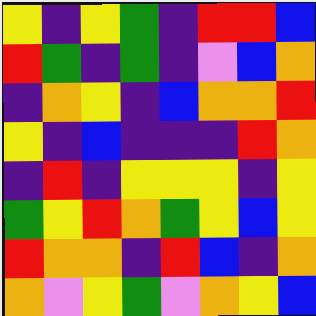[["yellow", "indigo", "yellow", "green", "indigo", "red", "red", "blue"], ["red", "green", "indigo", "green", "indigo", "violet", "blue", "orange"], ["indigo", "orange", "yellow", "indigo", "blue", "orange", "orange", "red"], ["yellow", "indigo", "blue", "indigo", "indigo", "indigo", "red", "orange"], ["indigo", "red", "indigo", "yellow", "yellow", "yellow", "indigo", "yellow"], ["green", "yellow", "red", "orange", "green", "yellow", "blue", "yellow"], ["red", "orange", "orange", "indigo", "red", "blue", "indigo", "orange"], ["orange", "violet", "yellow", "green", "violet", "orange", "yellow", "blue"]]